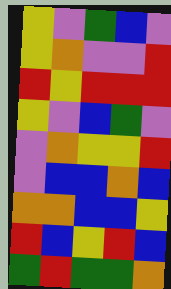[["yellow", "violet", "green", "blue", "violet"], ["yellow", "orange", "violet", "violet", "red"], ["red", "yellow", "red", "red", "red"], ["yellow", "violet", "blue", "green", "violet"], ["violet", "orange", "yellow", "yellow", "red"], ["violet", "blue", "blue", "orange", "blue"], ["orange", "orange", "blue", "blue", "yellow"], ["red", "blue", "yellow", "red", "blue"], ["green", "red", "green", "green", "orange"]]